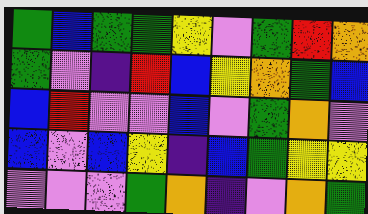[["green", "blue", "green", "green", "yellow", "violet", "green", "red", "orange"], ["green", "violet", "indigo", "red", "blue", "yellow", "orange", "green", "blue"], ["blue", "red", "violet", "violet", "blue", "violet", "green", "orange", "violet"], ["blue", "violet", "blue", "yellow", "indigo", "blue", "green", "yellow", "yellow"], ["violet", "violet", "violet", "green", "orange", "indigo", "violet", "orange", "green"]]